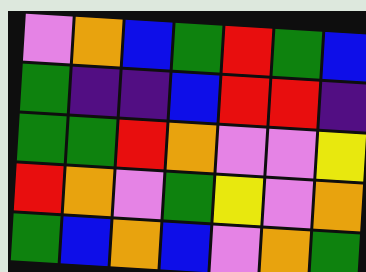[["violet", "orange", "blue", "green", "red", "green", "blue"], ["green", "indigo", "indigo", "blue", "red", "red", "indigo"], ["green", "green", "red", "orange", "violet", "violet", "yellow"], ["red", "orange", "violet", "green", "yellow", "violet", "orange"], ["green", "blue", "orange", "blue", "violet", "orange", "green"]]